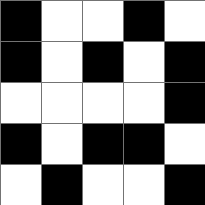[["black", "white", "white", "black", "white"], ["black", "white", "black", "white", "black"], ["white", "white", "white", "white", "black"], ["black", "white", "black", "black", "white"], ["white", "black", "white", "white", "black"]]